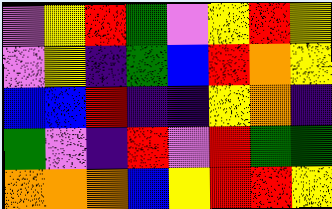[["violet", "yellow", "red", "green", "violet", "yellow", "red", "yellow"], ["violet", "yellow", "indigo", "green", "blue", "red", "orange", "yellow"], ["blue", "blue", "red", "indigo", "indigo", "yellow", "orange", "indigo"], ["green", "violet", "indigo", "red", "violet", "red", "green", "green"], ["orange", "orange", "orange", "blue", "yellow", "red", "red", "yellow"]]